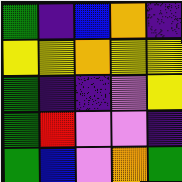[["green", "indigo", "blue", "orange", "indigo"], ["yellow", "yellow", "orange", "yellow", "yellow"], ["green", "indigo", "indigo", "violet", "yellow"], ["green", "red", "violet", "violet", "indigo"], ["green", "blue", "violet", "orange", "green"]]